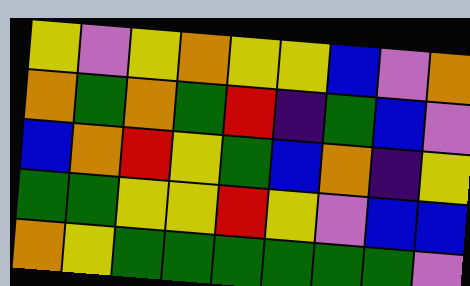[["yellow", "violet", "yellow", "orange", "yellow", "yellow", "blue", "violet", "orange"], ["orange", "green", "orange", "green", "red", "indigo", "green", "blue", "violet"], ["blue", "orange", "red", "yellow", "green", "blue", "orange", "indigo", "yellow"], ["green", "green", "yellow", "yellow", "red", "yellow", "violet", "blue", "blue"], ["orange", "yellow", "green", "green", "green", "green", "green", "green", "violet"]]